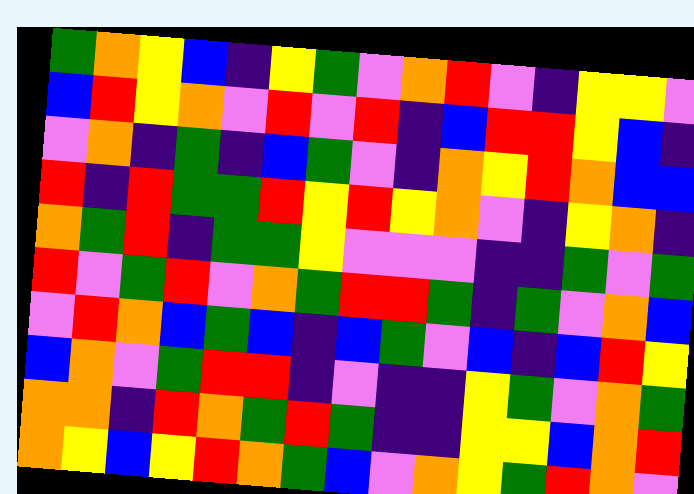[["green", "orange", "yellow", "blue", "indigo", "yellow", "green", "violet", "orange", "red", "violet", "indigo", "yellow", "yellow", "violet"], ["blue", "red", "yellow", "orange", "violet", "red", "violet", "red", "indigo", "blue", "red", "red", "yellow", "blue", "indigo"], ["violet", "orange", "indigo", "green", "indigo", "blue", "green", "violet", "indigo", "orange", "yellow", "red", "orange", "blue", "blue"], ["red", "indigo", "red", "green", "green", "red", "yellow", "red", "yellow", "orange", "violet", "indigo", "yellow", "orange", "indigo"], ["orange", "green", "red", "indigo", "green", "green", "yellow", "violet", "violet", "violet", "indigo", "indigo", "green", "violet", "green"], ["red", "violet", "green", "red", "violet", "orange", "green", "red", "red", "green", "indigo", "green", "violet", "orange", "blue"], ["violet", "red", "orange", "blue", "green", "blue", "indigo", "blue", "green", "violet", "blue", "indigo", "blue", "red", "yellow"], ["blue", "orange", "violet", "green", "red", "red", "indigo", "violet", "indigo", "indigo", "yellow", "green", "violet", "orange", "green"], ["orange", "orange", "indigo", "red", "orange", "green", "red", "green", "indigo", "indigo", "yellow", "yellow", "blue", "orange", "red"], ["orange", "yellow", "blue", "yellow", "red", "orange", "green", "blue", "violet", "orange", "yellow", "green", "red", "orange", "violet"]]